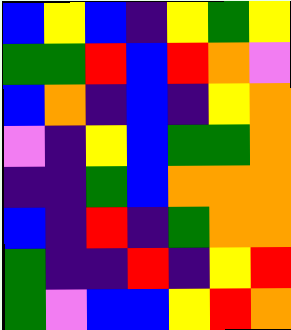[["blue", "yellow", "blue", "indigo", "yellow", "green", "yellow"], ["green", "green", "red", "blue", "red", "orange", "violet"], ["blue", "orange", "indigo", "blue", "indigo", "yellow", "orange"], ["violet", "indigo", "yellow", "blue", "green", "green", "orange"], ["indigo", "indigo", "green", "blue", "orange", "orange", "orange"], ["blue", "indigo", "red", "indigo", "green", "orange", "orange"], ["green", "indigo", "indigo", "red", "indigo", "yellow", "red"], ["green", "violet", "blue", "blue", "yellow", "red", "orange"]]